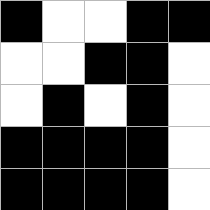[["black", "white", "white", "black", "black"], ["white", "white", "black", "black", "white"], ["white", "black", "white", "black", "white"], ["black", "black", "black", "black", "white"], ["black", "black", "black", "black", "white"]]